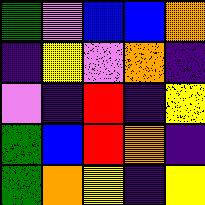[["green", "violet", "blue", "blue", "orange"], ["indigo", "yellow", "violet", "orange", "indigo"], ["violet", "indigo", "red", "indigo", "yellow"], ["green", "blue", "red", "orange", "indigo"], ["green", "orange", "yellow", "indigo", "yellow"]]